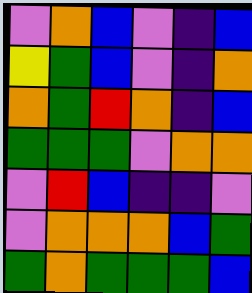[["violet", "orange", "blue", "violet", "indigo", "blue"], ["yellow", "green", "blue", "violet", "indigo", "orange"], ["orange", "green", "red", "orange", "indigo", "blue"], ["green", "green", "green", "violet", "orange", "orange"], ["violet", "red", "blue", "indigo", "indigo", "violet"], ["violet", "orange", "orange", "orange", "blue", "green"], ["green", "orange", "green", "green", "green", "blue"]]